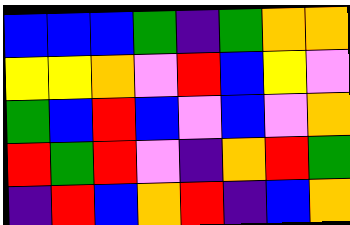[["blue", "blue", "blue", "green", "indigo", "green", "orange", "orange"], ["yellow", "yellow", "orange", "violet", "red", "blue", "yellow", "violet"], ["green", "blue", "red", "blue", "violet", "blue", "violet", "orange"], ["red", "green", "red", "violet", "indigo", "orange", "red", "green"], ["indigo", "red", "blue", "orange", "red", "indigo", "blue", "orange"]]